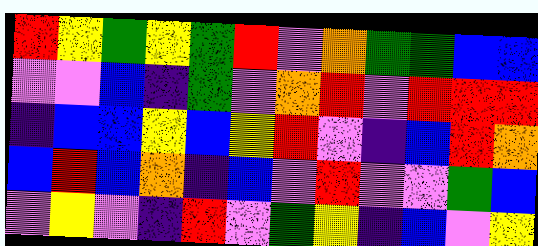[["red", "yellow", "green", "yellow", "green", "red", "violet", "orange", "green", "green", "blue", "blue"], ["violet", "violet", "blue", "indigo", "green", "violet", "orange", "red", "violet", "red", "red", "red"], ["indigo", "blue", "blue", "yellow", "blue", "yellow", "red", "violet", "indigo", "blue", "red", "orange"], ["blue", "red", "blue", "orange", "indigo", "blue", "violet", "red", "violet", "violet", "green", "blue"], ["violet", "yellow", "violet", "indigo", "red", "violet", "green", "yellow", "indigo", "blue", "violet", "yellow"]]